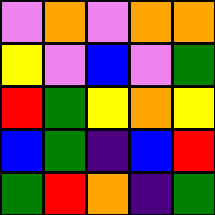[["violet", "orange", "violet", "orange", "orange"], ["yellow", "violet", "blue", "violet", "green"], ["red", "green", "yellow", "orange", "yellow"], ["blue", "green", "indigo", "blue", "red"], ["green", "red", "orange", "indigo", "green"]]